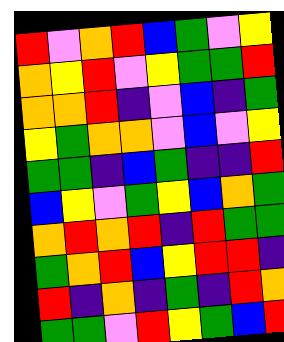[["red", "violet", "orange", "red", "blue", "green", "violet", "yellow"], ["orange", "yellow", "red", "violet", "yellow", "green", "green", "red"], ["orange", "orange", "red", "indigo", "violet", "blue", "indigo", "green"], ["yellow", "green", "orange", "orange", "violet", "blue", "violet", "yellow"], ["green", "green", "indigo", "blue", "green", "indigo", "indigo", "red"], ["blue", "yellow", "violet", "green", "yellow", "blue", "orange", "green"], ["orange", "red", "orange", "red", "indigo", "red", "green", "green"], ["green", "orange", "red", "blue", "yellow", "red", "red", "indigo"], ["red", "indigo", "orange", "indigo", "green", "indigo", "red", "orange"], ["green", "green", "violet", "red", "yellow", "green", "blue", "red"]]